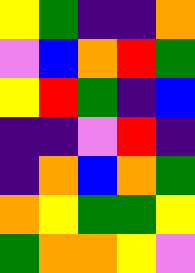[["yellow", "green", "indigo", "indigo", "orange"], ["violet", "blue", "orange", "red", "green"], ["yellow", "red", "green", "indigo", "blue"], ["indigo", "indigo", "violet", "red", "indigo"], ["indigo", "orange", "blue", "orange", "green"], ["orange", "yellow", "green", "green", "yellow"], ["green", "orange", "orange", "yellow", "violet"]]